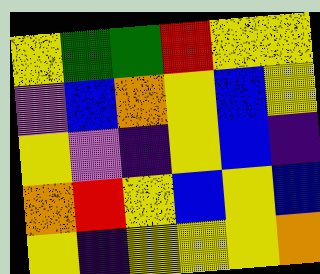[["yellow", "green", "green", "red", "yellow", "yellow"], ["violet", "blue", "orange", "yellow", "blue", "yellow"], ["yellow", "violet", "indigo", "yellow", "blue", "indigo"], ["orange", "red", "yellow", "blue", "yellow", "blue"], ["yellow", "indigo", "yellow", "yellow", "yellow", "orange"]]